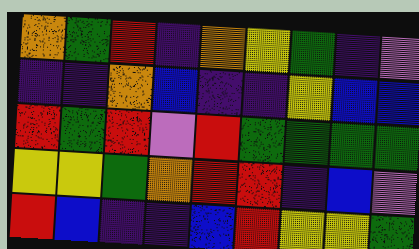[["orange", "green", "red", "indigo", "orange", "yellow", "green", "indigo", "violet"], ["indigo", "indigo", "orange", "blue", "indigo", "indigo", "yellow", "blue", "blue"], ["red", "green", "red", "violet", "red", "green", "green", "green", "green"], ["yellow", "yellow", "green", "orange", "red", "red", "indigo", "blue", "violet"], ["red", "blue", "indigo", "indigo", "blue", "red", "yellow", "yellow", "green"]]